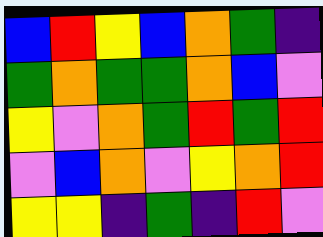[["blue", "red", "yellow", "blue", "orange", "green", "indigo"], ["green", "orange", "green", "green", "orange", "blue", "violet"], ["yellow", "violet", "orange", "green", "red", "green", "red"], ["violet", "blue", "orange", "violet", "yellow", "orange", "red"], ["yellow", "yellow", "indigo", "green", "indigo", "red", "violet"]]